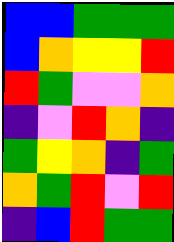[["blue", "blue", "green", "green", "green"], ["blue", "orange", "yellow", "yellow", "red"], ["red", "green", "violet", "violet", "orange"], ["indigo", "violet", "red", "orange", "indigo"], ["green", "yellow", "orange", "indigo", "green"], ["orange", "green", "red", "violet", "red"], ["indigo", "blue", "red", "green", "green"]]